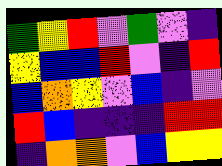[["green", "yellow", "red", "violet", "green", "violet", "indigo"], ["yellow", "blue", "blue", "red", "violet", "indigo", "red"], ["blue", "orange", "yellow", "violet", "blue", "indigo", "violet"], ["red", "blue", "indigo", "indigo", "indigo", "red", "red"], ["indigo", "orange", "orange", "violet", "blue", "yellow", "yellow"]]